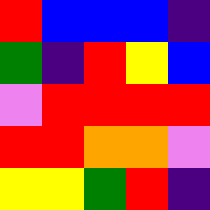[["red", "blue", "blue", "blue", "indigo"], ["green", "indigo", "red", "yellow", "blue"], ["violet", "red", "red", "red", "red"], ["red", "red", "orange", "orange", "violet"], ["yellow", "yellow", "green", "red", "indigo"]]